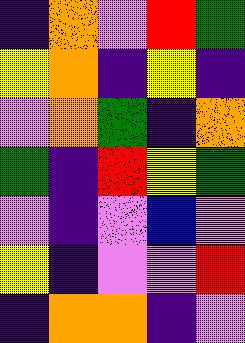[["indigo", "orange", "violet", "red", "green"], ["yellow", "orange", "indigo", "yellow", "indigo"], ["violet", "orange", "green", "indigo", "orange"], ["green", "indigo", "red", "yellow", "green"], ["violet", "indigo", "violet", "blue", "violet"], ["yellow", "indigo", "violet", "violet", "red"], ["indigo", "orange", "orange", "indigo", "violet"]]